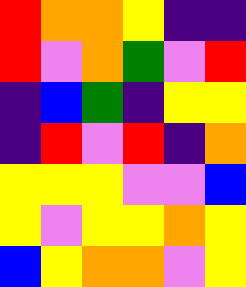[["red", "orange", "orange", "yellow", "indigo", "indigo"], ["red", "violet", "orange", "green", "violet", "red"], ["indigo", "blue", "green", "indigo", "yellow", "yellow"], ["indigo", "red", "violet", "red", "indigo", "orange"], ["yellow", "yellow", "yellow", "violet", "violet", "blue"], ["yellow", "violet", "yellow", "yellow", "orange", "yellow"], ["blue", "yellow", "orange", "orange", "violet", "yellow"]]